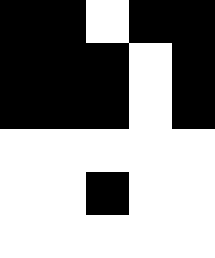[["black", "black", "white", "black", "black"], ["black", "black", "black", "white", "black"], ["black", "black", "black", "white", "black"], ["white", "white", "white", "white", "white"], ["white", "white", "black", "white", "white"], ["white", "white", "white", "white", "white"]]